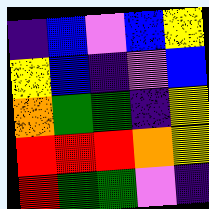[["indigo", "blue", "violet", "blue", "yellow"], ["yellow", "blue", "indigo", "violet", "blue"], ["orange", "green", "green", "indigo", "yellow"], ["red", "red", "red", "orange", "yellow"], ["red", "green", "green", "violet", "indigo"]]